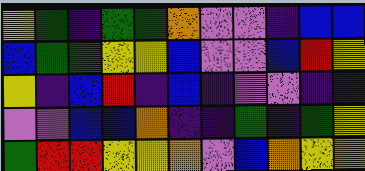[["yellow", "green", "indigo", "green", "green", "orange", "violet", "violet", "indigo", "blue", "blue"], ["blue", "green", "green", "yellow", "yellow", "blue", "violet", "violet", "blue", "red", "yellow"], ["yellow", "indigo", "blue", "red", "indigo", "blue", "indigo", "violet", "violet", "indigo", "indigo"], ["violet", "violet", "blue", "blue", "orange", "indigo", "indigo", "green", "indigo", "green", "yellow"], ["green", "red", "red", "yellow", "yellow", "orange", "violet", "blue", "orange", "yellow", "orange"]]